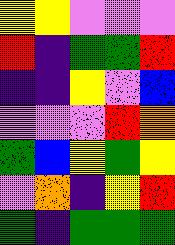[["yellow", "yellow", "violet", "violet", "violet"], ["red", "indigo", "green", "green", "red"], ["indigo", "indigo", "yellow", "violet", "blue"], ["violet", "violet", "violet", "red", "orange"], ["green", "blue", "yellow", "green", "yellow"], ["violet", "orange", "indigo", "yellow", "red"], ["green", "indigo", "green", "green", "green"]]